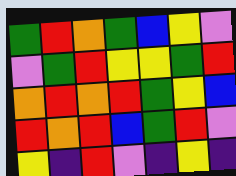[["green", "red", "orange", "green", "blue", "yellow", "violet"], ["violet", "green", "red", "yellow", "yellow", "green", "red"], ["orange", "red", "orange", "red", "green", "yellow", "blue"], ["red", "orange", "red", "blue", "green", "red", "violet"], ["yellow", "indigo", "red", "violet", "indigo", "yellow", "indigo"]]